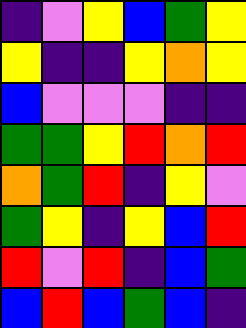[["indigo", "violet", "yellow", "blue", "green", "yellow"], ["yellow", "indigo", "indigo", "yellow", "orange", "yellow"], ["blue", "violet", "violet", "violet", "indigo", "indigo"], ["green", "green", "yellow", "red", "orange", "red"], ["orange", "green", "red", "indigo", "yellow", "violet"], ["green", "yellow", "indigo", "yellow", "blue", "red"], ["red", "violet", "red", "indigo", "blue", "green"], ["blue", "red", "blue", "green", "blue", "indigo"]]